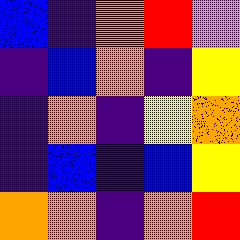[["blue", "indigo", "orange", "red", "violet"], ["indigo", "blue", "orange", "indigo", "yellow"], ["indigo", "orange", "indigo", "yellow", "orange"], ["indigo", "blue", "indigo", "blue", "yellow"], ["orange", "orange", "indigo", "orange", "red"]]